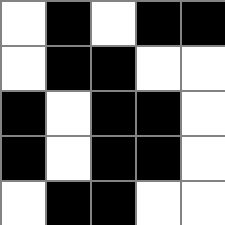[["white", "black", "white", "black", "black"], ["white", "black", "black", "white", "white"], ["black", "white", "black", "black", "white"], ["black", "white", "black", "black", "white"], ["white", "black", "black", "white", "white"]]